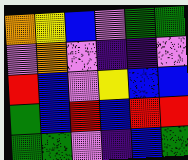[["orange", "yellow", "blue", "violet", "green", "green"], ["violet", "orange", "violet", "indigo", "indigo", "violet"], ["red", "blue", "violet", "yellow", "blue", "blue"], ["green", "blue", "red", "blue", "red", "red"], ["green", "green", "violet", "indigo", "blue", "green"]]